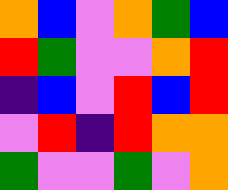[["orange", "blue", "violet", "orange", "green", "blue"], ["red", "green", "violet", "violet", "orange", "red"], ["indigo", "blue", "violet", "red", "blue", "red"], ["violet", "red", "indigo", "red", "orange", "orange"], ["green", "violet", "violet", "green", "violet", "orange"]]